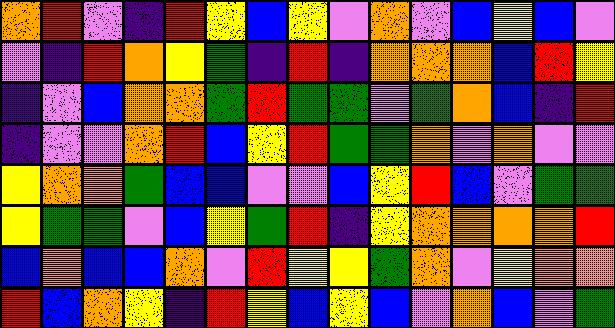[["orange", "red", "violet", "indigo", "red", "yellow", "blue", "yellow", "violet", "orange", "violet", "blue", "yellow", "blue", "violet"], ["violet", "indigo", "red", "orange", "yellow", "green", "indigo", "red", "indigo", "orange", "orange", "orange", "blue", "red", "yellow"], ["indigo", "violet", "blue", "orange", "orange", "green", "red", "green", "green", "violet", "green", "orange", "blue", "indigo", "red"], ["indigo", "violet", "violet", "orange", "red", "blue", "yellow", "red", "green", "green", "orange", "violet", "orange", "violet", "violet"], ["yellow", "orange", "orange", "green", "blue", "blue", "violet", "violet", "blue", "yellow", "red", "blue", "violet", "green", "green"], ["yellow", "green", "green", "violet", "blue", "yellow", "green", "red", "indigo", "yellow", "orange", "orange", "orange", "orange", "red"], ["blue", "orange", "blue", "blue", "orange", "violet", "red", "yellow", "yellow", "green", "orange", "violet", "yellow", "orange", "orange"], ["red", "blue", "orange", "yellow", "indigo", "red", "yellow", "blue", "yellow", "blue", "violet", "orange", "blue", "violet", "green"]]